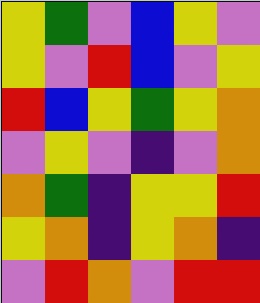[["yellow", "green", "violet", "blue", "yellow", "violet"], ["yellow", "violet", "red", "blue", "violet", "yellow"], ["red", "blue", "yellow", "green", "yellow", "orange"], ["violet", "yellow", "violet", "indigo", "violet", "orange"], ["orange", "green", "indigo", "yellow", "yellow", "red"], ["yellow", "orange", "indigo", "yellow", "orange", "indigo"], ["violet", "red", "orange", "violet", "red", "red"]]